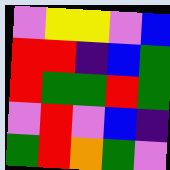[["violet", "yellow", "yellow", "violet", "blue"], ["red", "red", "indigo", "blue", "green"], ["red", "green", "green", "red", "green"], ["violet", "red", "violet", "blue", "indigo"], ["green", "red", "orange", "green", "violet"]]